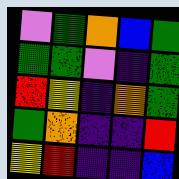[["violet", "green", "orange", "blue", "green"], ["green", "green", "violet", "indigo", "green"], ["red", "yellow", "indigo", "orange", "green"], ["green", "orange", "indigo", "indigo", "red"], ["yellow", "red", "indigo", "indigo", "blue"]]